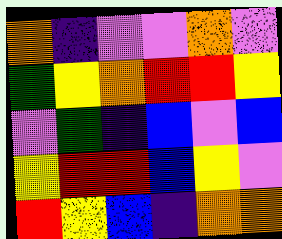[["orange", "indigo", "violet", "violet", "orange", "violet"], ["green", "yellow", "orange", "red", "red", "yellow"], ["violet", "green", "indigo", "blue", "violet", "blue"], ["yellow", "red", "red", "blue", "yellow", "violet"], ["red", "yellow", "blue", "indigo", "orange", "orange"]]